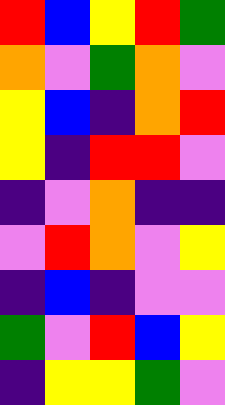[["red", "blue", "yellow", "red", "green"], ["orange", "violet", "green", "orange", "violet"], ["yellow", "blue", "indigo", "orange", "red"], ["yellow", "indigo", "red", "red", "violet"], ["indigo", "violet", "orange", "indigo", "indigo"], ["violet", "red", "orange", "violet", "yellow"], ["indigo", "blue", "indigo", "violet", "violet"], ["green", "violet", "red", "blue", "yellow"], ["indigo", "yellow", "yellow", "green", "violet"]]